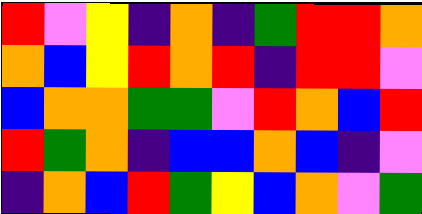[["red", "violet", "yellow", "indigo", "orange", "indigo", "green", "red", "red", "orange"], ["orange", "blue", "yellow", "red", "orange", "red", "indigo", "red", "red", "violet"], ["blue", "orange", "orange", "green", "green", "violet", "red", "orange", "blue", "red"], ["red", "green", "orange", "indigo", "blue", "blue", "orange", "blue", "indigo", "violet"], ["indigo", "orange", "blue", "red", "green", "yellow", "blue", "orange", "violet", "green"]]